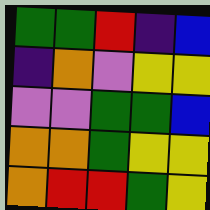[["green", "green", "red", "indigo", "blue"], ["indigo", "orange", "violet", "yellow", "yellow"], ["violet", "violet", "green", "green", "blue"], ["orange", "orange", "green", "yellow", "yellow"], ["orange", "red", "red", "green", "yellow"]]